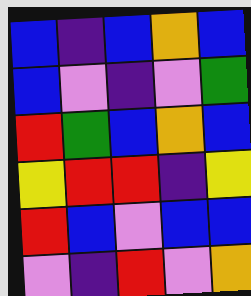[["blue", "indigo", "blue", "orange", "blue"], ["blue", "violet", "indigo", "violet", "green"], ["red", "green", "blue", "orange", "blue"], ["yellow", "red", "red", "indigo", "yellow"], ["red", "blue", "violet", "blue", "blue"], ["violet", "indigo", "red", "violet", "orange"]]